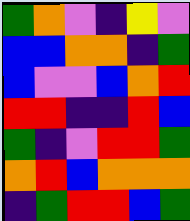[["green", "orange", "violet", "indigo", "yellow", "violet"], ["blue", "blue", "orange", "orange", "indigo", "green"], ["blue", "violet", "violet", "blue", "orange", "red"], ["red", "red", "indigo", "indigo", "red", "blue"], ["green", "indigo", "violet", "red", "red", "green"], ["orange", "red", "blue", "orange", "orange", "orange"], ["indigo", "green", "red", "red", "blue", "green"]]